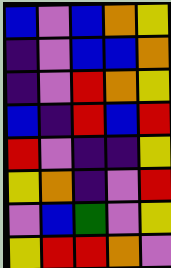[["blue", "violet", "blue", "orange", "yellow"], ["indigo", "violet", "blue", "blue", "orange"], ["indigo", "violet", "red", "orange", "yellow"], ["blue", "indigo", "red", "blue", "red"], ["red", "violet", "indigo", "indigo", "yellow"], ["yellow", "orange", "indigo", "violet", "red"], ["violet", "blue", "green", "violet", "yellow"], ["yellow", "red", "red", "orange", "violet"]]